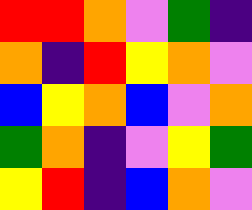[["red", "red", "orange", "violet", "green", "indigo"], ["orange", "indigo", "red", "yellow", "orange", "violet"], ["blue", "yellow", "orange", "blue", "violet", "orange"], ["green", "orange", "indigo", "violet", "yellow", "green"], ["yellow", "red", "indigo", "blue", "orange", "violet"]]